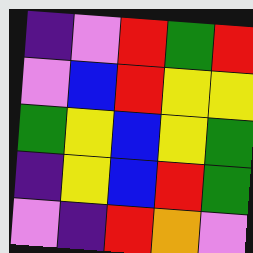[["indigo", "violet", "red", "green", "red"], ["violet", "blue", "red", "yellow", "yellow"], ["green", "yellow", "blue", "yellow", "green"], ["indigo", "yellow", "blue", "red", "green"], ["violet", "indigo", "red", "orange", "violet"]]